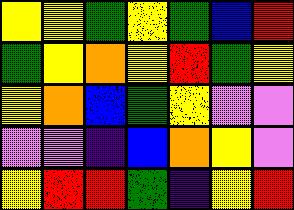[["yellow", "yellow", "green", "yellow", "green", "blue", "red"], ["green", "yellow", "orange", "yellow", "red", "green", "yellow"], ["yellow", "orange", "blue", "green", "yellow", "violet", "violet"], ["violet", "violet", "indigo", "blue", "orange", "yellow", "violet"], ["yellow", "red", "red", "green", "indigo", "yellow", "red"]]